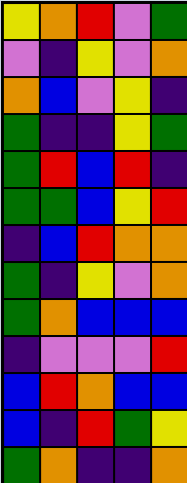[["yellow", "orange", "red", "violet", "green"], ["violet", "indigo", "yellow", "violet", "orange"], ["orange", "blue", "violet", "yellow", "indigo"], ["green", "indigo", "indigo", "yellow", "green"], ["green", "red", "blue", "red", "indigo"], ["green", "green", "blue", "yellow", "red"], ["indigo", "blue", "red", "orange", "orange"], ["green", "indigo", "yellow", "violet", "orange"], ["green", "orange", "blue", "blue", "blue"], ["indigo", "violet", "violet", "violet", "red"], ["blue", "red", "orange", "blue", "blue"], ["blue", "indigo", "red", "green", "yellow"], ["green", "orange", "indigo", "indigo", "orange"]]